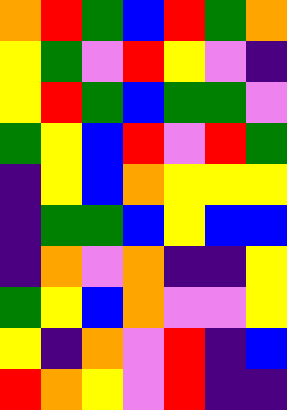[["orange", "red", "green", "blue", "red", "green", "orange"], ["yellow", "green", "violet", "red", "yellow", "violet", "indigo"], ["yellow", "red", "green", "blue", "green", "green", "violet"], ["green", "yellow", "blue", "red", "violet", "red", "green"], ["indigo", "yellow", "blue", "orange", "yellow", "yellow", "yellow"], ["indigo", "green", "green", "blue", "yellow", "blue", "blue"], ["indigo", "orange", "violet", "orange", "indigo", "indigo", "yellow"], ["green", "yellow", "blue", "orange", "violet", "violet", "yellow"], ["yellow", "indigo", "orange", "violet", "red", "indigo", "blue"], ["red", "orange", "yellow", "violet", "red", "indigo", "indigo"]]